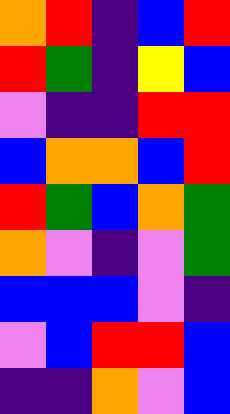[["orange", "red", "indigo", "blue", "red"], ["red", "green", "indigo", "yellow", "blue"], ["violet", "indigo", "indigo", "red", "red"], ["blue", "orange", "orange", "blue", "red"], ["red", "green", "blue", "orange", "green"], ["orange", "violet", "indigo", "violet", "green"], ["blue", "blue", "blue", "violet", "indigo"], ["violet", "blue", "red", "red", "blue"], ["indigo", "indigo", "orange", "violet", "blue"]]